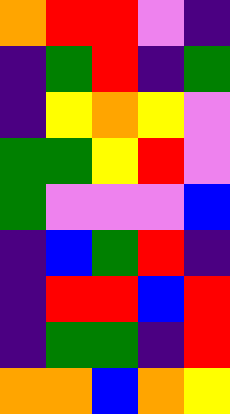[["orange", "red", "red", "violet", "indigo"], ["indigo", "green", "red", "indigo", "green"], ["indigo", "yellow", "orange", "yellow", "violet"], ["green", "green", "yellow", "red", "violet"], ["green", "violet", "violet", "violet", "blue"], ["indigo", "blue", "green", "red", "indigo"], ["indigo", "red", "red", "blue", "red"], ["indigo", "green", "green", "indigo", "red"], ["orange", "orange", "blue", "orange", "yellow"]]